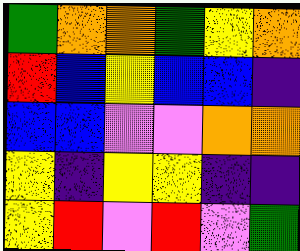[["green", "orange", "orange", "green", "yellow", "orange"], ["red", "blue", "yellow", "blue", "blue", "indigo"], ["blue", "blue", "violet", "violet", "orange", "orange"], ["yellow", "indigo", "yellow", "yellow", "indigo", "indigo"], ["yellow", "red", "violet", "red", "violet", "green"]]